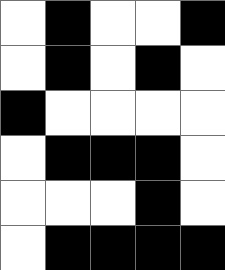[["white", "black", "white", "white", "black"], ["white", "black", "white", "black", "white"], ["black", "white", "white", "white", "white"], ["white", "black", "black", "black", "white"], ["white", "white", "white", "black", "white"], ["white", "black", "black", "black", "black"]]